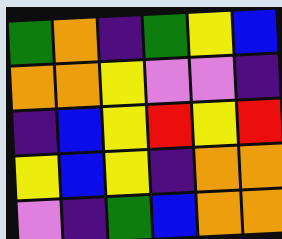[["green", "orange", "indigo", "green", "yellow", "blue"], ["orange", "orange", "yellow", "violet", "violet", "indigo"], ["indigo", "blue", "yellow", "red", "yellow", "red"], ["yellow", "blue", "yellow", "indigo", "orange", "orange"], ["violet", "indigo", "green", "blue", "orange", "orange"]]